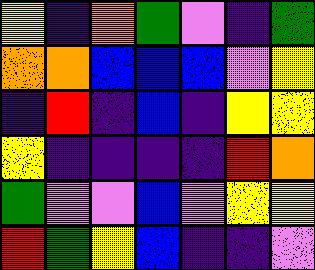[["yellow", "indigo", "orange", "green", "violet", "indigo", "green"], ["orange", "orange", "blue", "blue", "blue", "violet", "yellow"], ["indigo", "red", "indigo", "blue", "indigo", "yellow", "yellow"], ["yellow", "indigo", "indigo", "indigo", "indigo", "red", "orange"], ["green", "violet", "violet", "blue", "violet", "yellow", "yellow"], ["red", "green", "yellow", "blue", "indigo", "indigo", "violet"]]